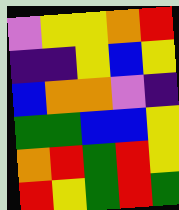[["violet", "yellow", "yellow", "orange", "red"], ["indigo", "indigo", "yellow", "blue", "yellow"], ["blue", "orange", "orange", "violet", "indigo"], ["green", "green", "blue", "blue", "yellow"], ["orange", "red", "green", "red", "yellow"], ["red", "yellow", "green", "red", "green"]]